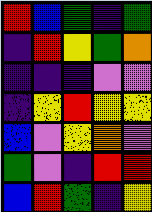[["red", "blue", "green", "indigo", "green"], ["indigo", "red", "yellow", "green", "orange"], ["indigo", "indigo", "indigo", "violet", "violet"], ["indigo", "yellow", "red", "yellow", "yellow"], ["blue", "violet", "yellow", "orange", "violet"], ["green", "violet", "indigo", "red", "red"], ["blue", "red", "green", "indigo", "yellow"]]